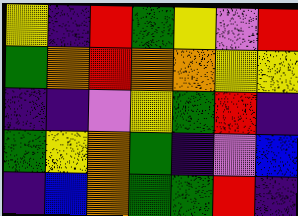[["yellow", "indigo", "red", "green", "yellow", "violet", "red"], ["green", "orange", "red", "orange", "orange", "yellow", "yellow"], ["indigo", "indigo", "violet", "yellow", "green", "red", "indigo"], ["green", "yellow", "orange", "green", "indigo", "violet", "blue"], ["indigo", "blue", "orange", "green", "green", "red", "indigo"]]